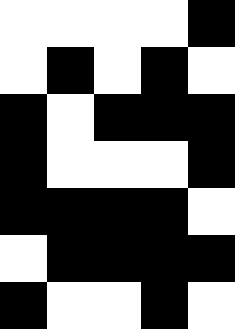[["white", "white", "white", "white", "black"], ["white", "black", "white", "black", "white"], ["black", "white", "black", "black", "black"], ["black", "white", "white", "white", "black"], ["black", "black", "black", "black", "white"], ["white", "black", "black", "black", "black"], ["black", "white", "white", "black", "white"]]